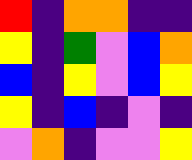[["red", "indigo", "orange", "orange", "indigo", "indigo"], ["yellow", "indigo", "green", "violet", "blue", "orange"], ["blue", "indigo", "yellow", "violet", "blue", "yellow"], ["yellow", "indigo", "blue", "indigo", "violet", "indigo"], ["violet", "orange", "indigo", "violet", "violet", "yellow"]]